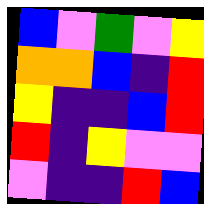[["blue", "violet", "green", "violet", "yellow"], ["orange", "orange", "blue", "indigo", "red"], ["yellow", "indigo", "indigo", "blue", "red"], ["red", "indigo", "yellow", "violet", "violet"], ["violet", "indigo", "indigo", "red", "blue"]]